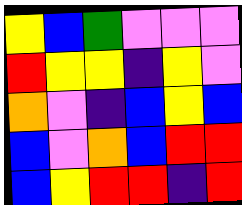[["yellow", "blue", "green", "violet", "violet", "violet"], ["red", "yellow", "yellow", "indigo", "yellow", "violet"], ["orange", "violet", "indigo", "blue", "yellow", "blue"], ["blue", "violet", "orange", "blue", "red", "red"], ["blue", "yellow", "red", "red", "indigo", "red"]]